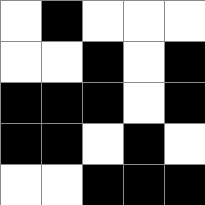[["white", "black", "white", "white", "white"], ["white", "white", "black", "white", "black"], ["black", "black", "black", "white", "black"], ["black", "black", "white", "black", "white"], ["white", "white", "black", "black", "black"]]